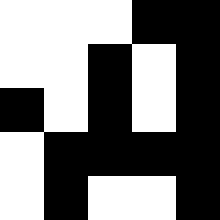[["white", "white", "white", "black", "black"], ["white", "white", "black", "white", "black"], ["black", "white", "black", "white", "black"], ["white", "black", "black", "black", "black"], ["white", "black", "white", "white", "black"]]